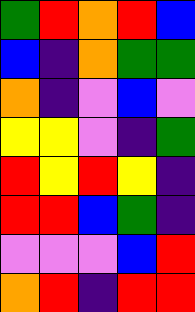[["green", "red", "orange", "red", "blue"], ["blue", "indigo", "orange", "green", "green"], ["orange", "indigo", "violet", "blue", "violet"], ["yellow", "yellow", "violet", "indigo", "green"], ["red", "yellow", "red", "yellow", "indigo"], ["red", "red", "blue", "green", "indigo"], ["violet", "violet", "violet", "blue", "red"], ["orange", "red", "indigo", "red", "red"]]